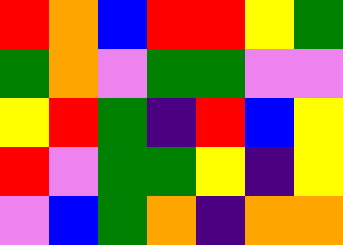[["red", "orange", "blue", "red", "red", "yellow", "green"], ["green", "orange", "violet", "green", "green", "violet", "violet"], ["yellow", "red", "green", "indigo", "red", "blue", "yellow"], ["red", "violet", "green", "green", "yellow", "indigo", "yellow"], ["violet", "blue", "green", "orange", "indigo", "orange", "orange"]]